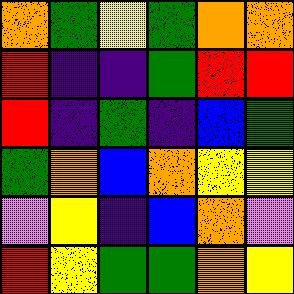[["orange", "green", "yellow", "green", "orange", "orange"], ["red", "indigo", "indigo", "green", "red", "red"], ["red", "indigo", "green", "indigo", "blue", "green"], ["green", "orange", "blue", "orange", "yellow", "yellow"], ["violet", "yellow", "indigo", "blue", "orange", "violet"], ["red", "yellow", "green", "green", "orange", "yellow"]]